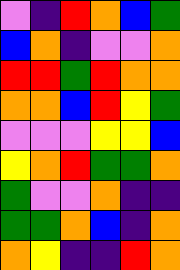[["violet", "indigo", "red", "orange", "blue", "green"], ["blue", "orange", "indigo", "violet", "violet", "orange"], ["red", "red", "green", "red", "orange", "orange"], ["orange", "orange", "blue", "red", "yellow", "green"], ["violet", "violet", "violet", "yellow", "yellow", "blue"], ["yellow", "orange", "red", "green", "green", "orange"], ["green", "violet", "violet", "orange", "indigo", "indigo"], ["green", "green", "orange", "blue", "indigo", "orange"], ["orange", "yellow", "indigo", "indigo", "red", "orange"]]